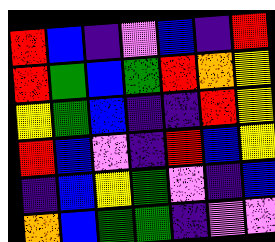[["red", "blue", "indigo", "violet", "blue", "indigo", "red"], ["red", "green", "blue", "green", "red", "orange", "yellow"], ["yellow", "green", "blue", "indigo", "indigo", "red", "yellow"], ["red", "blue", "violet", "indigo", "red", "blue", "yellow"], ["indigo", "blue", "yellow", "green", "violet", "indigo", "blue"], ["orange", "blue", "green", "green", "indigo", "violet", "violet"]]